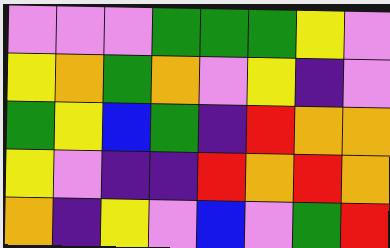[["violet", "violet", "violet", "green", "green", "green", "yellow", "violet"], ["yellow", "orange", "green", "orange", "violet", "yellow", "indigo", "violet"], ["green", "yellow", "blue", "green", "indigo", "red", "orange", "orange"], ["yellow", "violet", "indigo", "indigo", "red", "orange", "red", "orange"], ["orange", "indigo", "yellow", "violet", "blue", "violet", "green", "red"]]